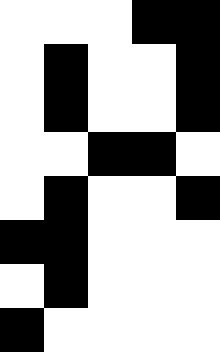[["white", "white", "white", "black", "black"], ["white", "black", "white", "white", "black"], ["white", "black", "white", "white", "black"], ["white", "white", "black", "black", "white"], ["white", "black", "white", "white", "black"], ["black", "black", "white", "white", "white"], ["white", "black", "white", "white", "white"], ["black", "white", "white", "white", "white"]]